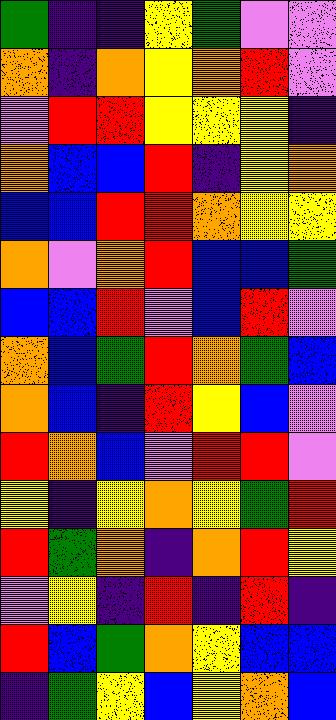[["green", "indigo", "indigo", "yellow", "green", "violet", "violet"], ["orange", "indigo", "orange", "yellow", "orange", "red", "violet"], ["violet", "red", "red", "yellow", "yellow", "yellow", "indigo"], ["orange", "blue", "blue", "red", "indigo", "yellow", "orange"], ["blue", "blue", "red", "red", "orange", "yellow", "yellow"], ["orange", "violet", "orange", "red", "blue", "blue", "green"], ["blue", "blue", "red", "violet", "blue", "red", "violet"], ["orange", "blue", "green", "red", "orange", "green", "blue"], ["orange", "blue", "indigo", "red", "yellow", "blue", "violet"], ["red", "orange", "blue", "violet", "red", "red", "violet"], ["yellow", "indigo", "yellow", "orange", "yellow", "green", "red"], ["red", "green", "orange", "indigo", "orange", "red", "yellow"], ["violet", "yellow", "indigo", "red", "indigo", "red", "indigo"], ["red", "blue", "green", "orange", "yellow", "blue", "blue"], ["indigo", "green", "yellow", "blue", "yellow", "orange", "blue"]]